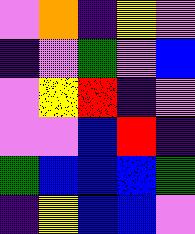[["violet", "orange", "indigo", "yellow", "violet"], ["indigo", "violet", "green", "violet", "blue"], ["violet", "yellow", "red", "indigo", "violet"], ["violet", "violet", "blue", "red", "indigo"], ["green", "blue", "blue", "blue", "green"], ["indigo", "yellow", "blue", "blue", "violet"]]